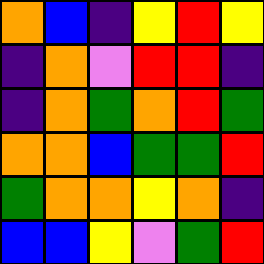[["orange", "blue", "indigo", "yellow", "red", "yellow"], ["indigo", "orange", "violet", "red", "red", "indigo"], ["indigo", "orange", "green", "orange", "red", "green"], ["orange", "orange", "blue", "green", "green", "red"], ["green", "orange", "orange", "yellow", "orange", "indigo"], ["blue", "blue", "yellow", "violet", "green", "red"]]